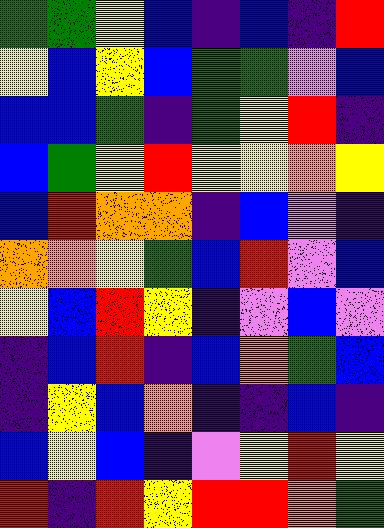[["green", "green", "yellow", "blue", "indigo", "blue", "indigo", "red"], ["yellow", "blue", "yellow", "blue", "green", "green", "violet", "blue"], ["blue", "blue", "green", "indigo", "green", "yellow", "red", "indigo"], ["blue", "green", "yellow", "red", "yellow", "yellow", "orange", "yellow"], ["blue", "red", "orange", "orange", "indigo", "blue", "violet", "indigo"], ["orange", "orange", "yellow", "green", "blue", "red", "violet", "blue"], ["yellow", "blue", "red", "yellow", "indigo", "violet", "blue", "violet"], ["indigo", "blue", "red", "indigo", "blue", "orange", "green", "blue"], ["indigo", "yellow", "blue", "orange", "indigo", "indigo", "blue", "indigo"], ["blue", "yellow", "blue", "indigo", "violet", "yellow", "red", "yellow"], ["red", "indigo", "red", "yellow", "red", "red", "orange", "green"]]